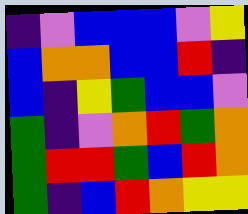[["indigo", "violet", "blue", "blue", "blue", "violet", "yellow"], ["blue", "orange", "orange", "blue", "blue", "red", "indigo"], ["blue", "indigo", "yellow", "green", "blue", "blue", "violet"], ["green", "indigo", "violet", "orange", "red", "green", "orange"], ["green", "red", "red", "green", "blue", "red", "orange"], ["green", "indigo", "blue", "red", "orange", "yellow", "yellow"]]